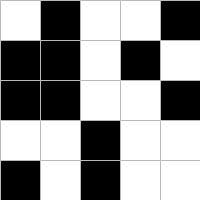[["white", "black", "white", "white", "black"], ["black", "black", "white", "black", "white"], ["black", "black", "white", "white", "black"], ["white", "white", "black", "white", "white"], ["black", "white", "black", "white", "white"]]